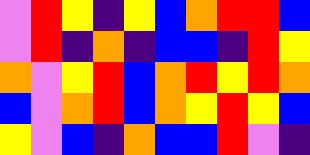[["violet", "red", "yellow", "indigo", "yellow", "blue", "orange", "red", "red", "blue"], ["violet", "red", "indigo", "orange", "indigo", "blue", "blue", "indigo", "red", "yellow"], ["orange", "violet", "yellow", "red", "blue", "orange", "red", "yellow", "red", "orange"], ["blue", "violet", "orange", "red", "blue", "orange", "yellow", "red", "yellow", "blue"], ["yellow", "violet", "blue", "indigo", "orange", "blue", "blue", "red", "violet", "indigo"]]